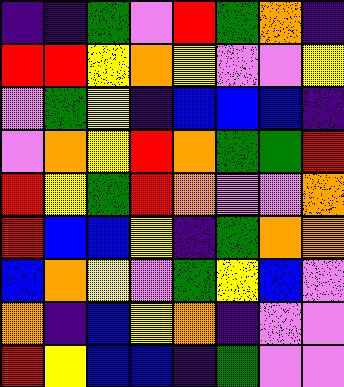[["indigo", "indigo", "green", "violet", "red", "green", "orange", "indigo"], ["red", "red", "yellow", "orange", "yellow", "violet", "violet", "yellow"], ["violet", "green", "yellow", "indigo", "blue", "blue", "blue", "indigo"], ["violet", "orange", "yellow", "red", "orange", "green", "green", "red"], ["red", "yellow", "green", "red", "orange", "violet", "violet", "orange"], ["red", "blue", "blue", "yellow", "indigo", "green", "orange", "orange"], ["blue", "orange", "yellow", "violet", "green", "yellow", "blue", "violet"], ["orange", "indigo", "blue", "yellow", "orange", "indigo", "violet", "violet"], ["red", "yellow", "blue", "blue", "indigo", "green", "violet", "violet"]]